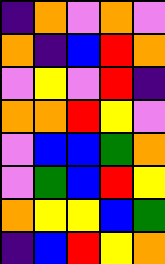[["indigo", "orange", "violet", "orange", "violet"], ["orange", "indigo", "blue", "red", "orange"], ["violet", "yellow", "violet", "red", "indigo"], ["orange", "orange", "red", "yellow", "violet"], ["violet", "blue", "blue", "green", "orange"], ["violet", "green", "blue", "red", "yellow"], ["orange", "yellow", "yellow", "blue", "green"], ["indigo", "blue", "red", "yellow", "orange"]]